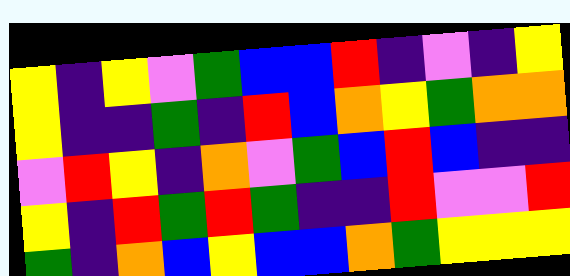[["yellow", "indigo", "yellow", "violet", "green", "blue", "blue", "red", "indigo", "violet", "indigo", "yellow"], ["yellow", "indigo", "indigo", "green", "indigo", "red", "blue", "orange", "yellow", "green", "orange", "orange"], ["violet", "red", "yellow", "indigo", "orange", "violet", "green", "blue", "red", "blue", "indigo", "indigo"], ["yellow", "indigo", "red", "green", "red", "green", "indigo", "indigo", "red", "violet", "violet", "red"], ["green", "indigo", "orange", "blue", "yellow", "blue", "blue", "orange", "green", "yellow", "yellow", "yellow"]]